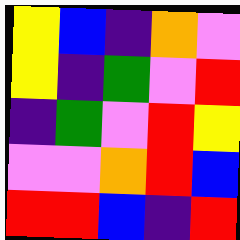[["yellow", "blue", "indigo", "orange", "violet"], ["yellow", "indigo", "green", "violet", "red"], ["indigo", "green", "violet", "red", "yellow"], ["violet", "violet", "orange", "red", "blue"], ["red", "red", "blue", "indigo", "red"]]